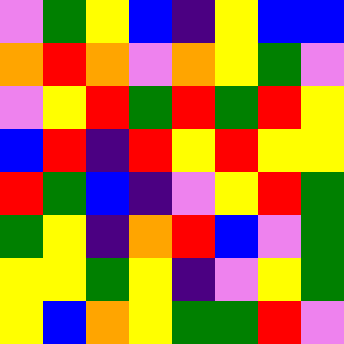[["violet", "green", "yellow", "blue", "indigo", "yellow", "blue", "blue"], ["orange", "red", "orange", "violet", "orange", "yellow", "green", "violet"], ["violet", "yellow", "red", "green", "red", "green", "red", "yellow"], ["blue", "red", "indigo", "red", "yellow", "red", "yellow", "yellow"], ["red", "green", "blue", "indigo", "violet", "yellow", "red", "green"], ["green", "yellow", "indigo", "orange", "red", "blue", "violet", "green"], ["yellow", "yellow", "green", "yellow", "indigo", "violet", "yellow", "green"], ["yellow", "blue", "orange", "yellow", "green", "green", "red", "violet"]]